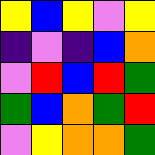[["yellow", "blue", "yellow", "violet", "yellow"], ["indigo", "violet", "indigo", "blue", "orange"], ["violet", "red", "blue", "red", "green"], ["green", "blue", "orange", "green", "red"], ["violet", "yellow", "orange", "orange", "green"]]